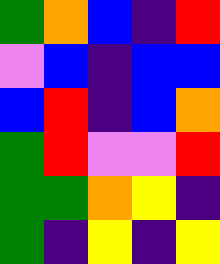[["green", "orange", "blue", "indigo", "red"], ["violet", "blue", "indigo", "blue", "blue"], ["blue", "red", "indigo", "blue", "orange"], ["green", "red", "violet", "violet", "red"], ["green", "green", "orange", "yellow", "indigo"], ["green", "indigo", "yellow", "indigo", "yellow"]]